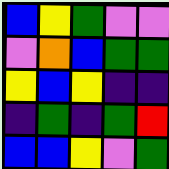[["blue", "yellow", "green", "violet", "violet"], ["violet", "orange", "blue", "green", "green"], ["yellow", "blue", "yellow", "indigo", "indigo"], ["indigo", "green", "indigo", "green", "red"], ["blue", "blue", "yellow", "violet", "green"]]